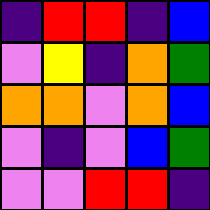[["indigo", "red", "red", "indigo", "blue"], ["violet", "yellow", "indigo", "orange", "green"], ["orange", "orange", "violet", "orange", "blue"], ["violet", "indigo", "violet", "blue", "green"], ["violet", "violet", "red", "red", "indigo"]]